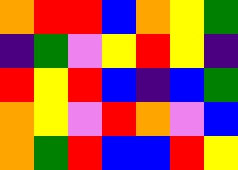[["orange", "red", "red", "blue", "orange", "yellow", "green"], ["indigo", "green", "violet", "yellow", "red", "yellow", "indigo"], ["red", "yellow", "red", "blue", "indigo", "blue", "green"], ["orange", "yellow", "violet", "red", "orange", "violet", "blue"], ["orange", "green", "red", "blue", "blue", "red", "yellow"]]